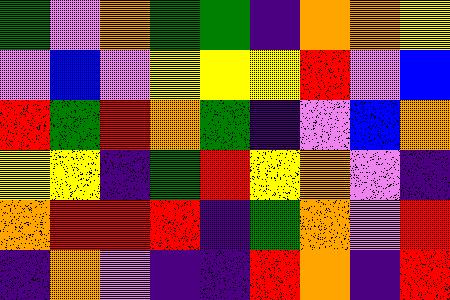[["green", "violet", "orange", "green", "green", "indigo", "orange", "orange", "yellow"], ["violet", "blue", "violet", "yellow", "yellow", "yellow", "red", "violet", "blue"], ["red", "green", "red", "orange", "green", "indigo", "violet", "blue", "orange"], ["yellow", "yellow", "indigo", "green", "red", "yellow", "orange", "violet", "indigo"], ["orange", "red", "red", "red", "indigo", "green", "orange", "violet", "red"], ["indigo", "orange", "violet", "indigo", "indigo", "red", "orange", "indigo", "red"]]